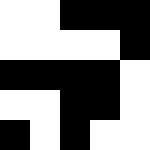[["white", "white", "black", "black", "black"], ["white", "white", "white", "white", "black"], ["black", "black", "black", "black", "white"], ["white", "white", "black", "black", "white"], ["black", "white", "black", "white", "white"]]